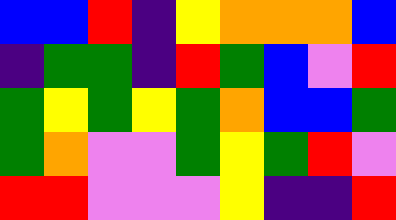[["blue", "blue", "red", "indigo", "yellow", "orange", "orange", "orange", "blue"], ["indigo", "green", "green", "indigo", "red", "green", "blue", "violet", "red"], ["green", "yellow", "green", "yellow", "green", "orange", "blue", "blue", "green"], ["green", "orange", "violet", "violet", "green", "yellow", "green", "red", "violet"], ["red", "red", "violet", "violet", "violet", "yellow", "indigo", "indigo", "red"]]